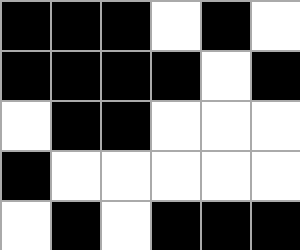[["black", "black", "black", "white", "black", "white"], ["black", "black", "black", "black", "white", "black"], ["white", "black", "black", "white", "white", "white"], ["black", "white", "white", "white", "white", "white"], ["white", "black", "white", "black", "black", "black"]]